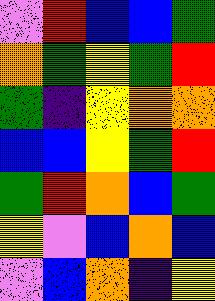[["violet", "red", "blue", "blue", "green"], ["orange", "green", "yellow", "green", "red"], ["green", "indigo", "yellow", "orange", "orange"], ["blue", "blue", "yellow", "green", "red"], ["green", "red", "orange", "blue", "green"], ["yellow", "violet", "blue", "orange", "blue"], ["violet", "blue", "orange", "indigo", "yellow"]]